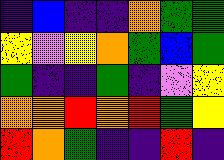[["indigo", "blue", "indigo", "indigo", "orange", "green", "green"], ["yellow", "violet", "yellow", "orange", "green", "blue", "green"], ["green", "indigo", "indigo", "green", "indigo", "violet", "yellow"], ["orange", "orange", "red", "orange", "red", "green", "yellow"], ["red", "orange", "green", "indigo", "indigo", "red", "indigo"]]